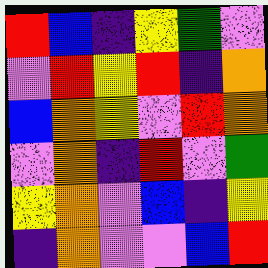[["red", "blue", "indigo", "yellow", "green", "violet"], ["violet", "red", "yellow", "red", "indigo", "orange"], ["blue", "orange", "yellow", "violet", "red", "orange"], ["violet", "orange", "indigo", "red", "violet", "green"], ["yellow", "orange", "violet", "blue", "indigo", "yellow"], ["indigo", "orange", "violet", "violet", "blue", "red"]]